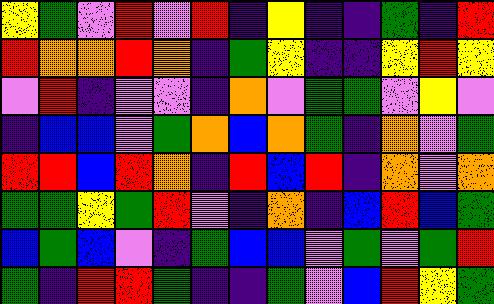[["yellow", "green", "violet", "red", "violet", "red", "indigo", "yellow", "indigo", "indigo", "green", "indigo", "red"], ["red", "orange", "orange", "red", "orange", "indigo", "green", "yellow", "indigo", "indigo", "yellow", "red", "yellow"], ["violet", "red", "indigo", "violet", "violet", "indigo", "orange", "violet", "green", "green", "violet", "yellow", "violet"], ["indigo", "blue", "blue", "violet", "green", "orange", "blue", "orange", "green", "indigo", "orange", "violet", "green"], ["red", "red", "blue", "red", "orange", "indigo", "red", "blue", "red", "indigo", "orange", "violet", "orange"], ["green", "green", "yellow", "green", "red", "violet", "indigo", "orange", "indigo", "blue", "red", "blue", "green"], ["blue", "green", "blue", "violet", "indigo", "green", "blue", "blue", "violet", "green", "violet", "green", "red"], ["green", "indigo", "red", "red", "green", "indigo", "indigo", "green", "violet", "blue", "red", "yellow", "green"]]